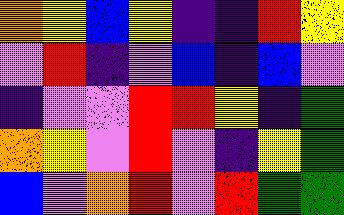[["orange", "yellow", "blue", "yellow", "indigo", "indigo", "red", "yellow"], ["violet", "red", "indigo", "violet", "blue", "indigo", "blue", "violet"], ["indigo", "violet", "violet", "red", "red", "yellow", "indigo", "green"], ["orange", "yellow", "violet", "red", "violet", "indigo", "yellow", "green"], ["blue", "violet", "orange", "red", "violet", "red", "green", "green"]]